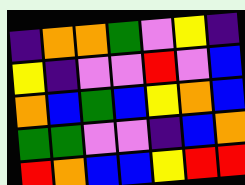[["indigo", "orange", "orange", "green", "violet", "yellow", "indigo"], ["yellow", "indigo", "violet", "violet", "red", "violet", "blue"], ["orange", "blue", "green", "blue", "yellow", "orange", "blue"], ["green", "green", "violet", "violet", "indigo", "blue", "orange"], ["red", "orange", "blue", "blue", "yellow", "red", "red"]]